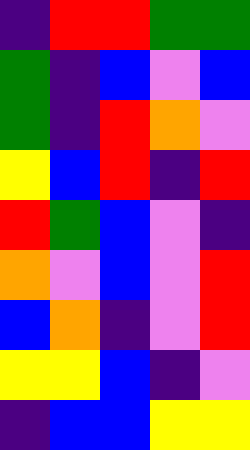[["indigo", "red", "red", "green", "green"], ["green", "indigo", "blue", "violet", "blue"], ["green", "indigo", "red", "orange", "violet"], ["yellow", "blue", "red", "indigo", "red"], ["red", "green", "blue", "violet", "indigo"], ["orange", "violet", "blue", "violet", "red"], ["blue", "orange", "indigo", "violet", "red"], ["yellow", "yellow", "blue", "indigo", "violet"], ["indigo", "blue", "blue", "yellow", "yellow"]]